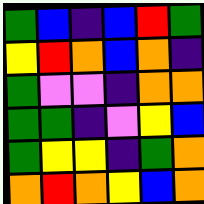[["green", "blue", "indigo", "blue", "red", "green"], ["yellow", "red", "orange", "blue", "orange", "indigo"], ["green", "violet", "violet", "indigo", "orange", "orange"], ["green", "green", "indigo", "violet", "yellow", "blue"], ["green", "yellow", "yellow", "indigo", "green", "orange"], ["orange", "red", "orange", "yellow", "blue", "orange"]]